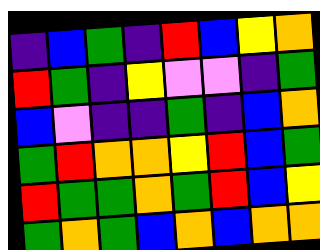[["indigo", "blue", "green", "indigo", "red", "blue", "yellow", "orange"], ["red", "green", "indigo", "yellow", "violet", "violet", "indigo", "green"], ["blue", "violet", "indigo", "indigo", "green", "indigo", "blue", "orange"], ["green", "red", "orange", "orange", "yellow", "red", "blue", "green"], ["red", "green", "green", "orange", "green", "red", "blue", "yellow"], ["green", "orange", "green", "blue", "orange", "blue", "orange", "orange"]]